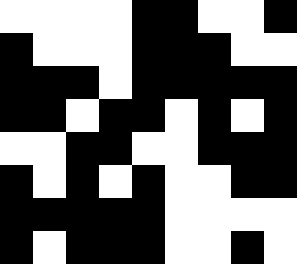[["white", "white", "white", "white", "black", "black", "white", "white", "black"], ["black", "white", "white", "white", "black", "black", "black", "white", "white"], ["black", "black", "black", "white", "black", "black", "black", "black", "black"], ["black", "black", "white", "black", "black", "white", "black", "white", "black"], ["white", "white", "black", "black", "white", "white", "black", "black", "black"], ["black", "white", "black", "white", "black", "white", "white", "black", "black"], ["black", "black", "black", "black", "black", "white", "white", "white", "white"], ["black", "white", "black", "black", "black", "white", "white", "black", "white"]]